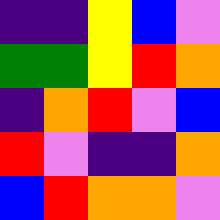[["indigo", "indigo", "yellow", "blue", "violet"], ["green", "green", "yellow", "red", "orange"], ["indigo", "orange", "red", "violet", "blue"], ["red", "violet", "indigo", "indigo", "orange"], ["blue", "red", "orange", "orange", "violet"]]